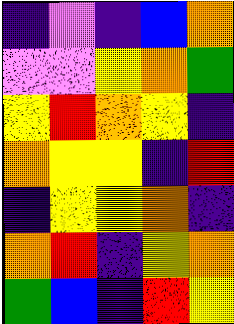[["indigo", "violet", "indigo", "blue", "orange"], ["violet", "violet", "yellow", "orange", "green"], ["yellow", "red", "orange", "yellow", "indigo"], ["orange", "yellow", "yellow", "indigo", "red"], ["indigo", "yellow", "yellow", "orange", "indigo"], ["orange", "red", "indigo", "yellow", "orange"], ["green", "blue", "indigo", "red", "yellow"]]